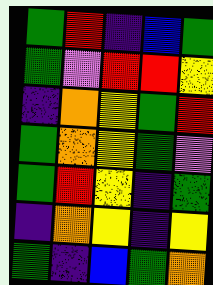[["green", "red", "indigo", "blue", "green"], ["green", "violet", "red", "red", "yellow"], ["indigo", "orange", "yellow", "green", "red"], ["green", "orange", "yellow", "green", "violet"], ["green", "red", "yellow", "indigo", "green"], ["indigo", "orange", "yellow", "indigo", "yellow"], ["green", "indigo", "blue", "green", "orange"]]